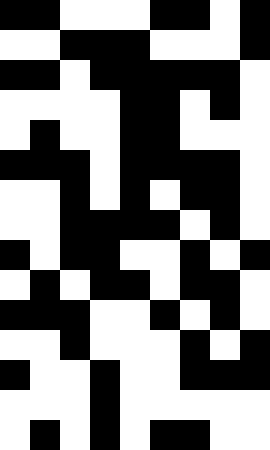[["black", "black", "white", "white", "white", "black", "black", "white", "black"], ["white", "white", "black", "black", "black", "white", "white", "white", "black"], ["black", "black", "white", "black", "black", "black", "black", "black", "white"], ["white", "white", "white", "white", "black", "black", "white", "black", "white"], ["white", "black", "white", "white", "black", "black", "white", "white", "white"], ["black", "black", "black", "white", "black", "black", "black", "black", "white"], ["white", "white", "black", "white", "black", "white", "black", "black", "white"], ["white", "white", "black", "black", "black", "black", "white", "black", "white"], ["black", "white", "black", "black", "white", "white", "black", "white", "black"], ["white", "black", "white", "black", "black", "white", "black", "black", "white"], ["black", "black", "black", "white", "white", "black", "white", "black", "white"], ["white", "white", "black", "white", "white", "white", "black", "white", "black"], ["black", "white", "white", "black", "white", "white", "black", "black", "black"], ["white", "white", "white", "black", "white", "white", "white", "white", "white"], ["white", "black", "white", "black", "white", "black", "black", "white", "white"]]